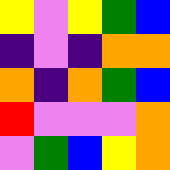[["yellow", "violet", "yellow", "green", "blue"], ["indigo", "violet", "indigo", "orange", "orange"], ["orange", "indigo", "orange", "green", "blue"], ["red", "violet", "violet", "violet", "orange"], ["violet", "green", "blue", "yellow", "orange"]]